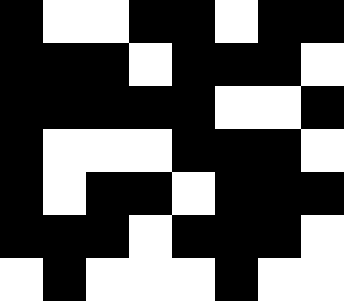[["black", "white", "white", "black", "black", "white", "black", "black"], ["black", "black", "black", "white", "black", "black", "black", "white"], ["black", "black", "black", "black", "black", "white", "white", "black"], ["black", "white", "white", "white", "black", "black", "black", "white"], ["black", "white", "black", "black", "white", "black", "black", "black"], ["black", "black", "black", "white", "black", "black", "black", "white"], ["white", "black", "white", "white", "white", "black", "white", "white"]]